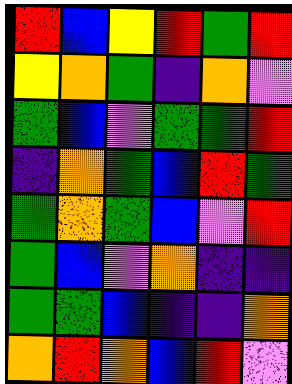[["red", "blue", "yellow", "red", "green", "red"], ["yellow", "orange", "green", "indigo", "orange", "violet"], ["green", "blue", "violet", "green", "green", "red"], ["indigo", "orange", "green", "blue", "red", "green"], ["green", "orange", "green", "blue", "violet", "red"], ["green", "blue", "violet", "orange", "indigo", "indigo"], ["green", "green", "blue", "indigo", "indigo", "orange"], ["orange", "red", "orange", "blue", "red", "violet"]]